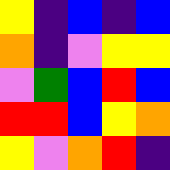[["yellow", "indigo", "blue", "indigo", "blue"], ["orange", "indigo", "violet", "yellow", "yellow"], ["violet", "green", "blue", "red", "blue"], ["red", "red", "blue", "yellow", "orange"], ["yellow", "violet", "orange", "red", "indigo"]]